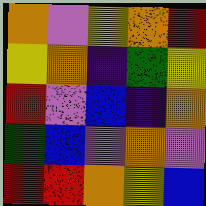[["orange", "violet", "yellow", "orange", "red"], ["yellow", "orange", "indigo", "green", "yellow"], ["red", "violet", "blue", "indigo", "orange"], ["green", "blue", "violet", "orange", "violet"], ["red", "red", "orange", "yellow", "blue"]]